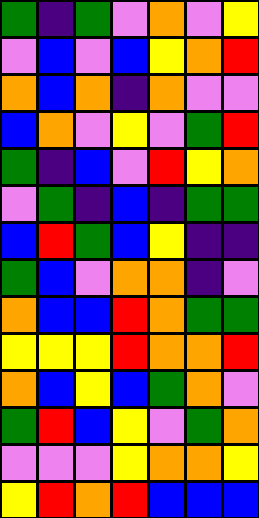[["green", "indigo", "green", "violet", "orange", "violet", "yellow"], ["violet", "blue", "violet", "blue", "yellow", "orange", "red"], ["orange", "blue", "orange", "indigo", "orange", "violet", "violet"], ["blue", "orange", "violet", "yellow", "violet", "green", "red"], ["green", "indigo", "blue", "violet", "red", "yellow", "orange"], ["violet", "green", "indigo", "blue", "indigo", "green", "green"], ["blue", "red", "green", "blue", "yellow", "indigo", "indigo"], ["green", "blue", "violet", "orange", "orange", "indigo", "violet"], ["orange", "blue", "blue", "red", "orange", "green", "green"], ["yellow", "yellow", "yellow", "red", "orange", "orange", "red"], ["orange", "blue", "yellow", "blue", "green", "orange", "violet"], ["green", "red", "blue", "yellow", "violet", "green", "orange"], ["violet", "violet", "violet", "yellow", "orange", "orange", "yellow"], ["yellow", "red", "orange", "red", "blue", "blue", "blue"]]